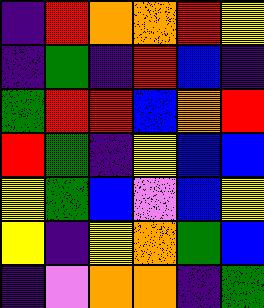[["indigo", "red", "orange", "orange", "red", "yellow"], ["indigo", "green", "indigo", "red", "blue", "indigo"], ["green", "red", "red", "blue", "orange", "red"], ["red", "green", "indigo", "yellow", "blue", "blue"], ["yellow", "green", "blue", "violet", "blue", "yellow"], ["yellow", "indigo", "yellow", "orange", "green", "blue"], ["indigo", "violet", "orange", "orange", "indigo", "green"]]